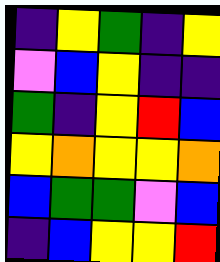[["indigo", "yellow", "green", "indigo", "yellow"], ["violet", "blue", "yellow", "indigo", "indigo"], ["green", "indigo", "yellow", "red", "blue"], ["yellow", "orange", "yellow", "yellow", "orange"], ["blue", "green", "green", "violet", "blue"], ["indigo", "blue", "yellow", "yellow", "red"]]